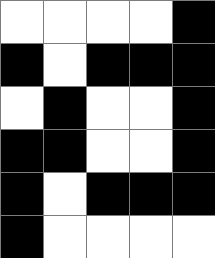[["white", "white", "white", "white", "black"], ["black", "white", "black", "black", "black"], ["white", "black", "white", "white", "black"], ["black", "black", "white", "white", "black"], ["black", "white", "black", "black", "black"], ["black", "white", "white", "white", "white"]]